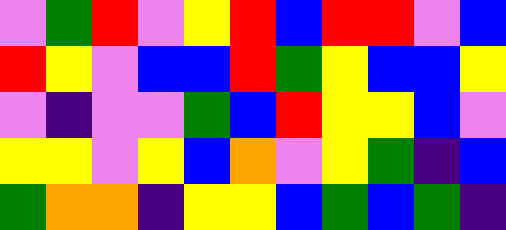[["violet", "green", "red", "violet", "yellow", "red", "blue", "red", "red", "violet", "blue"], ["red", "yellow", "violet", "blue", "blue", "red", "green", "yellow", "blue", "blue", "yellow"], ["violet", "indigo", "violet", "violet", "green", "blue", "red", "yellow", "yellow", "blue", "violet"], ["yellow", "yellow", "violet", "yellow", "blue", "orange", "violet", "yellow", "green", "indigo", "blue"], ["green", "orange", "orange", "indigo", "yellow", "yellow", "blue", "green", "blue", "green", "indigo"]]